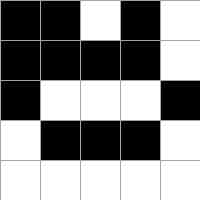[["black", "black", "white", "black", "white"], ["black", "black", "black", "black", "white"], ["black", "white", "white", "white", "black"], ["white", "black", "black", "black", "white"], ["white", "white", "white", "white", "white"]]